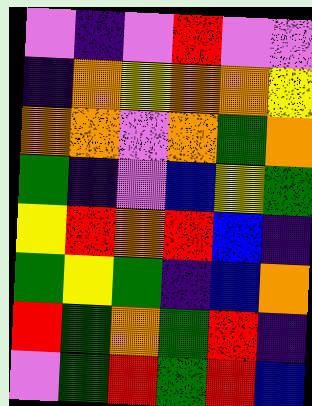[["violet", "indigo", "violet", "red", "violet", "violet"], ["indigo", "orange", "yellow", "orange", "orange", "yellow"], ["orange", "orange", "violet", "orange", "green", "orange"], ["green", "indigo", "violet", "blue", "yellow", "green"], ["yellow", "red", "orange", "red", "blue", "indigo"], ["green", "yellow", "green", "indigo", "blue", "orange"], ["red", "green", "orange", "green", "red", "indigo"], ["violet", "green", "red", "green", "red", "blue"]]